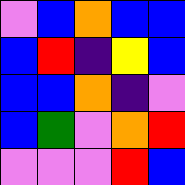[["violet", "blue", "orange", "blue", "blue"], ["blue", "red", "indigo", "yellow", "blue"], ["blue", "blue", "orange", "indigo", "violet"], ["blue", "green", "violet", "orange", "red"], ["violet", "violet", "violet", "red", "blue"]]